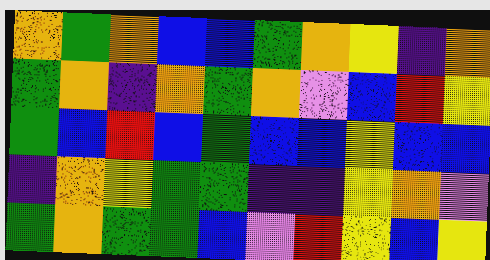[["orange", "green", "orange", "blue", "blue", "green", "orange", "yellow", "indigo", "orange"], ["green", "orange", "indigo", "orange", "green", "orange", "violet", "blue", "red", "yellow"], ["green", "blue", "red", "blue", "green", "blue", "blue", "yellow", "blue", "blue"], ["indigo", "orange", "yellow", "green", "green", "indigo", "indigo", "yellow", "orange", "violet"], ["green", "orange", "green", "green", "blue", "violet", "red", "yellow", "blue", "yellow"]]